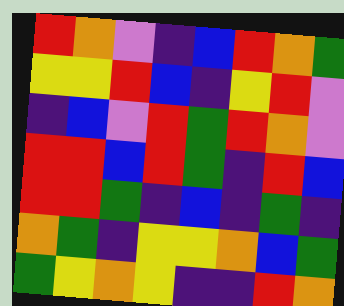[["red", "orange", "violet", "indigo", "blue", "red", "orange", "green"], ["yellow", "yellow", "red", "blue", "indigo", "yellow", "red", "violet"], ["indigo", "blue", "violet", "red", "green", "red", "orange", "violet"], ["red", "red", "blue", "red", "green", "indigo", "red", "blue"], ["red", "red", "green", "indigo", "blue", "indigo", "green", "indigo"], ["orange", "green", "indigo", "yellow", "yellow", "orange", "blue", "green"], ["green", "yellow", "orange", "yellow", "indigo", "indigo", "red", "orange"]]